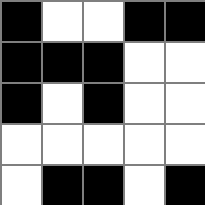[["black", "white", "white", "black", "black"], ["black", "black", "black", "white", "white"], ["black", "white", "black", "white", "white"], ["white", "white", "white", "white", "white"], ["white", "black", "black", "white", "black"]]